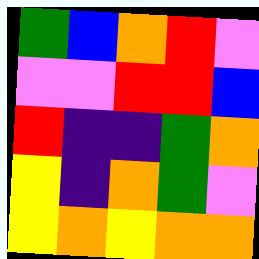[["green", "blue", "orange", "red", "violet"], ["violet", "violet", "red", "red", "blue"], ["red", "indigo", "indigo", "green", "orange"], ["yellow", "indigo", "orange", "green", "violet"], ["yellow", "orange", "yellow", "orange", "orange"]]